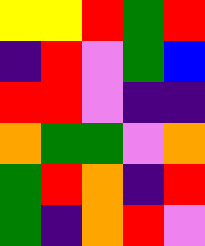[["yellow", "yellow", "red", "green", "red"], ["indigo", "red", "violet", "green", "blue"], ["red", "red", "violet", "indigo", "indigo"], ["orange", "green", "green", "violet", "orange"], ["green", "red", "orange", "indigo", "red"], ["green", "indigo", "orange", "red", "violet"]]